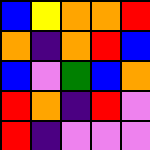[["blue", "yellow", "orange", "orange", "red"], ["orange", "indigo", "orange", "red", "blue"], ["blue", "violet", "green", "blue", "orange"], ["red", "orange", "indigo", "red", "violet"], ["red", "indigo", "violet", "violet", "violet"]]